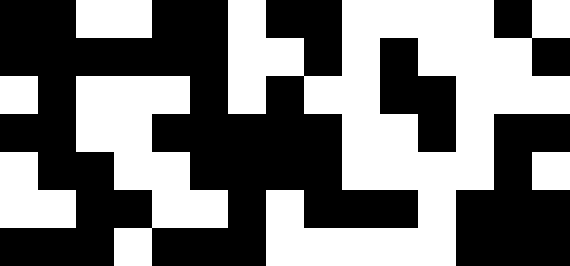[["black", "black", "white", "white", "black", "black", "white", "black", "black", "white", "white", "white", "white", "black", "white"], ["black", "black", "black", "black", "black", "black", "white", "white", "black", "white", "black", "white", "white", "white", "black"], ["white", "black", "white", "white", "white", "black", "white", "black", "white", "white", "black", "black", "white", "white", "white"], ["black", "black", "white", "white", "black", "black", "black", "black", "black", "white", "white", "black", "white", "black", "black"], ["white", "black", "black", "white", "white", "black", "black", "black", "black", "white", "white", "white", "white", "black", "white"], ["white", "white", "black", "black", "white", "white", "black", "white", "black", "black", "black", "white", "black", "black", "black"], ["black", "black", "black", "white", "black", "black", "black", "white", "white", "white", "white", "white", "black", "black", "black"]]